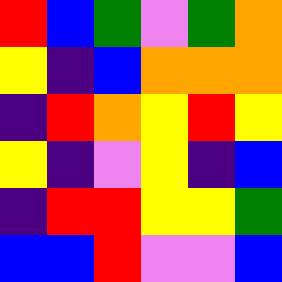[["red", "blue", "green", "violet", "green", "orange"], ["yellow", "indigo", "blue", "orange", "orange", "orange"], ["indigo", "red", "orange", "yellow", "red", "yellow"], ["yellow", "indigo", "violet", "yellow", "indigo", "blue"], ["indigo", "red", "red", "yellow", "yellow", "green"], ["blue", "blue", "red", "violet", "violet", "blue"]]